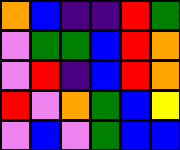[["orange", "blue", "indigo", "indigo", "red", "green"], ["violet", "green", "green", "blue", "red", "orange"], ["violet", "red", "indigo", "blue", "red", "orange"], ["red", "violet", "orange", "green", "blue", "yellow"], ["violet", "blue", "violet", "green", "blue", "blue"]]